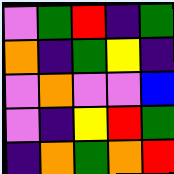[["violet", "green", "red", "indigo", "green"], ["orange", "indigo", "green", "yellow", "indigo"], ["violet", "orange", "violet", "violet", "blue"], ["violet", "indigo", "yellow", "red", "green"], ["indigo", "orange", "green", "orange", "red"]]